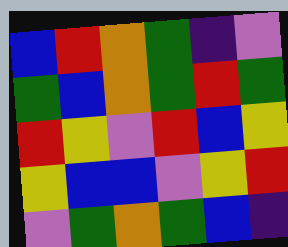[["blue", "red", "orange", "green", "indigo", "violet"], ["green", "blue", "orange", "green", "red", "green"], ["red", "yellow", "violet", "red", "blue", "yellow"], ["yellow", "blue", "blue", "violet", "yellow", "red"], ["violet", "green", "orange", "green", "blue", "indigo"]]